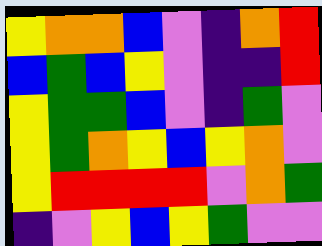[["yellow", "orange", "orange", "blue", "violet", "indigo", "orange", "red"], ["blue", "green", "blue", "yellow", "violet", "indigo", "indigo", "red"], ["yellow", "green", "green", "blue", "violet", "indigo", "green", "violet"], ["yellow", "green", "orange", "yellow", "blue", "yellow", "orange", "violet"], ["yellow", "red", "red", "red", "red", "violet", "orange", "green"], ["indigo", "violet", "yellow", "blue", "yellow", "green", "violet", "violet"]]